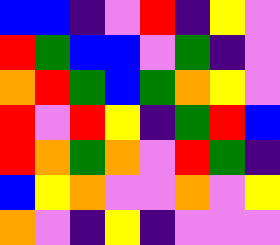[["blue", "blue", "indigo", "violet", "red", "indigo", "yellow", "violet"], ["red", "green", "blue", "blue", "violet", "green", "indigo", "violet"], ["orange", "red", "green", "blue", "green", "orange", "yellow", "violet"], ["red", "violet", "red", "yellow", "indigo", "green", "red", "blue"], ["red", "orange", "green", "orange", "violet", "red", "green", "indigo"], ["blue", "yellow", "orange", "violet", "violet", "orange", "violet", "yellow"], ["orange", "violet", "indigo", "yellow", "indigo", "violet", "violet", "violet"]]